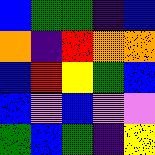[["blue", "green", "green", "indigo", "blue"], ["orange", "indigo", "red", "orange", "orange"], ["blue", "red", "yellow", "green", "blue"], ["blue", "violet", "blue", "violet", "violet"], ["green", "blue", "green", "indigo", "yellow"]]